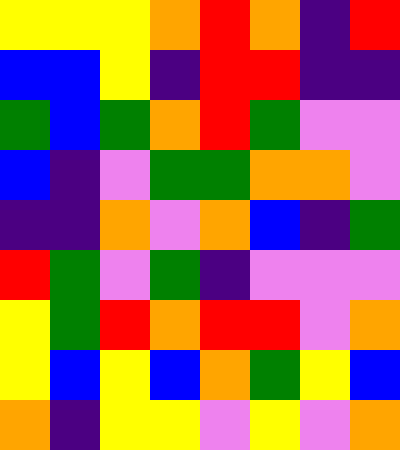[["yellow", "yellow", "yellow", "orange", "red", "orange", "indigo", "red"], ["blue", "blue", "yellow", "indigo", "red", "red", "indigo", "indigo"], ["green", "blue", "green", "orange", "red", "green", "violet", "violet"], ["blue", "indigo", "violet", "green", "green", "orange", "orange", "violet"], ["indigo", "indigo", "orange", "violet", "orange", "blue", "indigo", "green"], ["red", "green", "violet", "green", "indigo", "violet", "violet", "violet"], ["yellow", "green", "red", "orange", "red", "red", "violet", "orange"], ["yellow", "blue", "yellow", "blue", "orange", "green", "yellow", "blue"], ["orange", "indigo", "yellow", "yellow", "violet", "yellow", "violet", "orange"]]